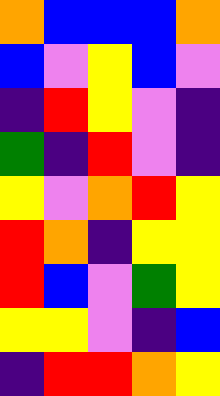[["orange", "blue", "blue", "blue", "orange"], ["blue", "violet", "yellow", "blue", "violet"], ["indigo", "red", "yellow", "violet", "indigo"], ["green", "indigo", "red", "violet", "indigo"], ["yellow", "violet", "orange", "red", "yellow"], ["red", "orange", "indigo", "yellow", "yellow"], ["red", "blue", "violet", "green", "yellow"], ["yellow", "yellow", "violet", "indigo", "blue"], ["indigo", "red", "red", "orange", "yellow"]]